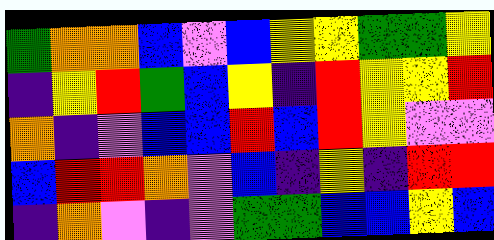[["green", "orange", "orange", "blue", "violet", "blue", "yellow", "yellow", "green", "green", "yellow"], ["indigo", "yellow", "red", "green", "blue", "yellow", "indigo", "red", "yellow", "yellow", "red"], ["orange", "indigo", "violet", "blue", "blue", "red", "blue", "red", "yellow", "violet", "violet"], ["blue", "red", "red", "orange", "violet", "blue", "indigo", "yellow", "indigo", "red", "red"], ["indigo", "orange", "violet", "indigo", "violet", "green", "green", "blue", "blue", "yellow", "blue"]]